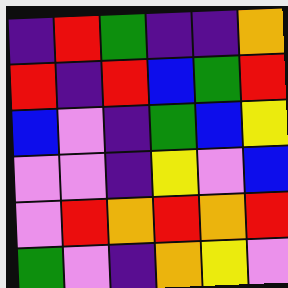[["indigo", "red", "green", "indigo", "indigo", "orange"], ["red", "indigo", "red", "blue", "green", "red"], ["blue", "violet", "indigo", "green", "blue", "yellow"], ["violet", "violet", "indigo", "yellow", "violet", "blue"], ["violet", "red", "orange", "red", "orange", "red"], ["green", "violet", "indigo", "orange", "yellow", "violet"]]